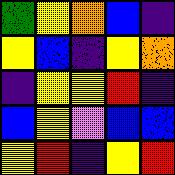[["green", "yellow", "orange", "blue", "indigo"], ["yellow", "blue", "indigo", "yellow", "orange"], ["indigo", "yellow", "yellow", "red", "indigo"], ["blue", "yellow", "violet", "blue", "blue"], ["yellow", "red", "indigo", "yellow", "red"]]